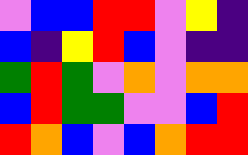[["violet", "blue", "blue", "red", "red", "violet", "yellow", "indigo"], ["blue", "indigo", "yellow", "red", "blue", "violet", "indigo", "indigo"], ["green", "red", "green", "violet", "orange", "violet", "orange", "orange"], ["blue", "red", "green", "green", "violet", "violet", "blue", "red"], ["red", "orange", "blue", "violet", "blue", "orange", "red", "red"]]